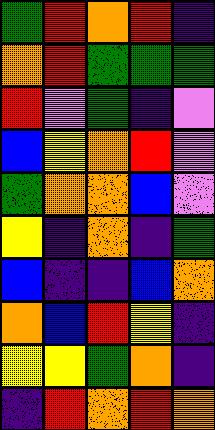[["green", "red", "orange", "red", "indigo"], ["orange", "red", "green", "green", "green"], ["red", "violet", "green", "indigo", "violet"], ["blue", "yellow", "orange", "red", "violet"], ["green", "orange", "orange", "blue", "violet"], ["yellow", "indigo", "orange", "indigo", "green"], ["blue", "indigo", "indigo", "blue", "orange"], ["orange", "blue", "red", "yellow", "indigo"], ["yellow", "yellow", "green", "orange", "indigo"], ["indigo", "red", "orange", "red", "orange"]]